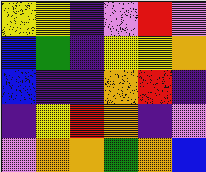[["yellow", "yellow", "indigo", "violet", "red", "violet"], ["blue", "green", "indigo", "yellow", "yellow", "orange"], ["blue", "indigo", "indigo", "orange", "red", "indigo"], ["indigo", "yellow", "red", "orange", "indigo", "violet"], ["violet", "orange", "orange", "green", "orange", "blue"]]